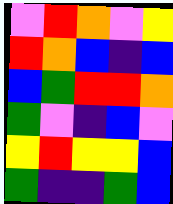[["violet", "red", "orange", "violet", "yellow"], ["red", "orange", "blue", "indigo", "blue"], ["blue", "green", "red", "red", "orange"], ["green", "violet", "indigo", "blue", "violet"], ["yellow", "red", "yellow", "yellow", "blue"], ["green", "indigo", "indigo", "green", "blue"]]